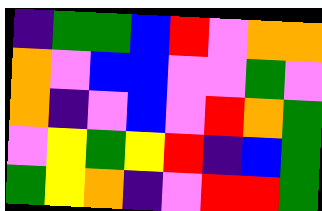[["indigo", "green", "green", "blue", "red", "violet", "orange", "orange"], ["orange", "violet", "blue", "blue", "violet", "violet", "green", "violet"], ["orange", "indigo", "violet", "blue", "violet", "red", "orange", "green"], ["violet", "yellow", "green", "yellow", "red", "indigo", "blue", "green"], ["green", "yellow", "orange", "indigo", "violet", "red", "red", "green"]]